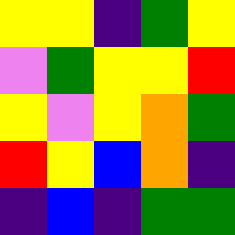[["yellow", "yellow", "indigo", "green", "yellow"], ["violet", "green", "yellow", "yellow", "red"], ["yellow", "violet", "yellow", "orange", "green"], ["red", "yellow", "blue", "orange", "indigo"], ["indigo", "blue", "indigo", "green", "green"]]